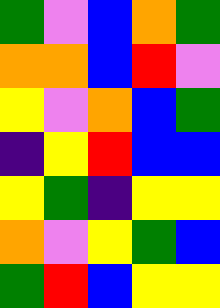[["green", "violet", "blue", "orange", "green"], ["orange", "orange", "blue", "red", "violet"], ["yellow", "violet", "orange", "blue", "green"], ["indigo", "yellow", "red", "blue", "blue"], ["yellow", "green", "indigo", "yellow", "yellow"], ["orange", "violet", "yellow", "green", "blue"], ["green", "red", "blue", "yellow", "yellow"]]